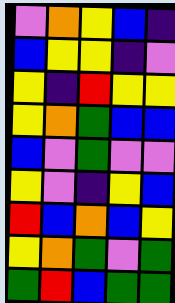[["violet", "orange", "yellow", "blue", "indigo"], ["blue", "yellow", "yellow", "indigo", "violet"], ["yellow", "indigo", "red", "yellow", "yellow"], ["yellow", "orange", "green", "blue", "blue"], ["blue", "violet", "green", "violet", "violet"], ["yellow", "violet", "indigo", "yellow", "blue"], ["red", "blue", "orange", "blue", "yellow"], ["yellow", "orange", "green", "violet", "green"], ["green", "red", "blue", "green", "green"]]